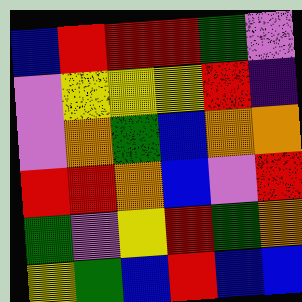[["blue", "red", "red", "red", "green", "violet"], ["violet", "yellow", "yellow", "yellow", "red", "indigo"], ["violet", "orange", "green", "blue", "orange", "orange"], ["red", "red", "orange", "blue", "violet", "red"], ["green", "violet", "yellow", "red", "green", "orange"], ["yellow", "green", "blue", "red", "blue", "blue"]]